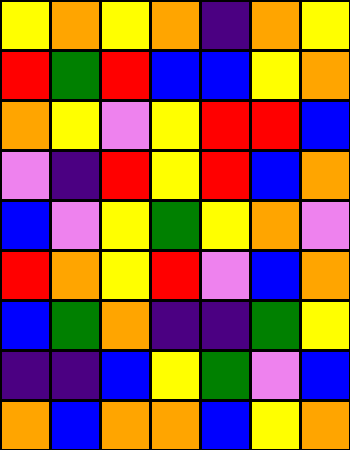[["yellow", "orange", "yellow", "orange", "indigo", "orange", "yellow"], ["red", "green", "red", "blue", "blue", "yellow", "orange"], ["orange", "yellow", "violet", "yellow", "red", "red", "blue"], ["violet", "indigo", "red", "yellow", "red", "blue", "orange"], ["blue", "violet", "yellow", "green", "yellow", "orange", "violet"], ["red", "orange", "yellow", "red", "violet", "blue", "orange"], ["blue", "green", "orange", "indigo", "indigo", "green", "yellow"], ["indigo", "indigo", "blue", "yellow", "green", "violet", "blue"], ["orange", "blue", "orange", "orange", "blue", "yellow", "orange"]]